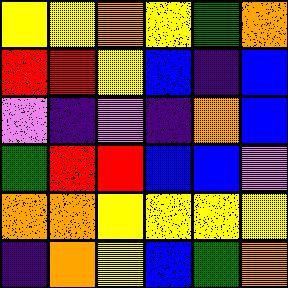[["yellow", "yellow", "orange", "yellow", "green", "orange"], ["red", "red", "yellow", "blue", "indigo", "blue"], ["violet", "indigo", "violet", "indigo", "orange", "blue"], ["green", "red", "red", "blue", "blue", "violet"], ["orange", "orange", "yellow", "yellow", "yellow", "yellow"], ["indigo", "orange", "yellow", "blue", "green", "orange"]]